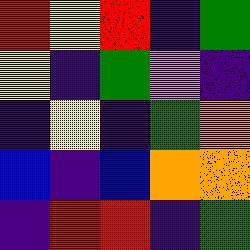[["red", "yellow", "red", "indigo", "green"], ["yellow", "indigo", "green", "violet", "indigo"], ["indigo", "yellow", "indigo", "green", "orange"], ["blue", "indigo", "blue", "orange", "orange"], ["indigo", "red", "red", "indigo", "green"]]